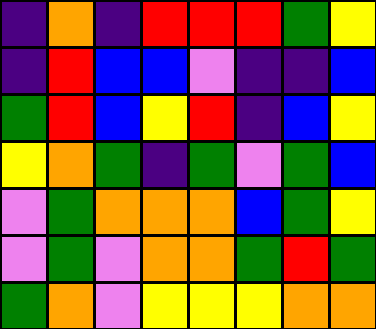[["indigo", "orange", "indigo", "red", "red", "red", "green", "yellow"], ["indigo", "red", "blue", "blue", "violet", "indigo", "indigo", "blue"], ["green", "red", "blue", "yellow", "red", "indigo", "blue", "yellow"], ["yellow", "orange", "green", "indigo", "green", "violet", "green", "blue"], ["violet", "green", "orange", "orange", "orange", "blue", "green", "yellow"], ["violet", "green", "violet", "orange", "orange", "green", "red", "green"], ["green", "orange", "violet", "yellow", "yellow", "yellow", "orange", "orange"]]